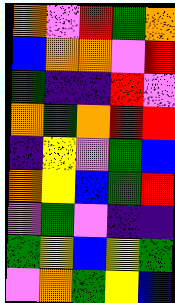[["orange", "violet", "red", "green", "orange"], ["blue", "orange", "orange", "violet", "red"], ["green", "indigo", "indigo", "red", "violet"], ["orange", "green", "orange", "red", "red"], ["indigo", "yellow", "violet", "green", "blue"], ["orange", "yellow", "blue", "green", "red"], ["violet", "green", "violet", "indigo", "indigo"], ["green", "yellow", "blue", "yellow", "green"], ["violet", "orange", "green", "yellow", "blue"]]